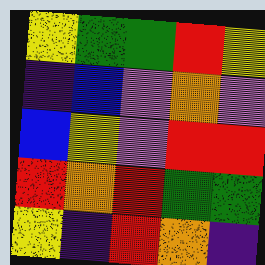[["yellow", "green", "green", "red", "yellow"], ["indigo", "blue", "violet", "orange", "violet"], ["blue", "yellow", "violet", "red", "red"], ["red", "orange", "red", "green", "green"], ["yellow", "indigo", "red", "orange", "indigo"]]